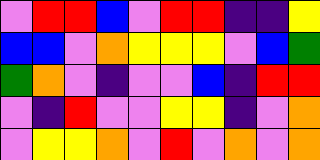[["violet", "red", "red", "blue", "violet", "red", "red", "indigo", "indigo", "yellow"], ["blue", "blue", "violet", "orange", "yellow", "yellow", "yellow", "violet", "blue", "green"], ["green", "orange", "violet", "indigo", "violet", "violet", "blue", "indigo", "red", "red"], ["violet", "indigo", "red", "violet", "violet", "yellow", "yellow", "indigo", "violet", "orange"], ["violet", "yellow", "yellow", "orange", "violet", "red", "violet", "orange", "violet", "orange"]]